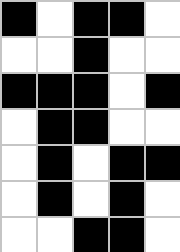[["black", "white", "black", "black", "white"], ["white", "white", "black", "white", "white"], ["black", "black", "black", "white", "black"], ["white", "black", "black", "white", "white"], ["white", "black", "white", "black", "black"], ["white", "black", "white", "black", "white"], ["white", "white", "black", "black", "white"]]